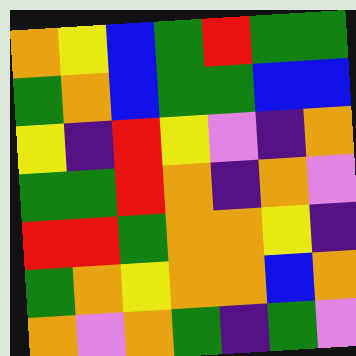[["orange", "yellow", "blue", "green", "red", "green", "green"], ["green", "orange", "blue", "green", "green", "blue", "blue"], ["yellow", "indigo", "red", "yellow", "violet", "indigo", "orange"], ["green", "green", "red", "orange", "indigo", "orange", "violet"], ["red", "red", "green", "orange", "orange", "yellow", "indigo"], ["green", "orange", "yellow", "orange", "orange", "blue", "orange"], ["orange", "violet", "orange", "green", "indigo", "green", "violet"]]